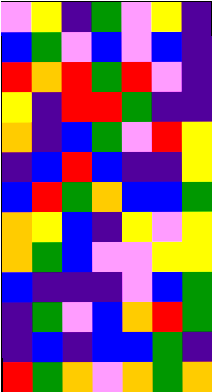[["violet", "yellow", "indigo", "green", "violet", "yellow", "indigo"], ["blue", "green", "violet", "blue", "violet", "blue", "indigo"], ["red", "orange", "red", "green", "red", "violet", "indigo"], ["yellow", "indigo", "red", "red", "green", "indigo", "indigo"], ["orange", "indigo", "blue", "green", "violet", "red", "yellow"], ["indigo", "blue", "red", "blue", "indigo", "indigo", "yellow"], ["blue", "red", "green", "orange", "blue", "blue", "green"], ["orange", "yellow", "blue", "indigo", "yellow", "violet", "yellow"], ["orange", "green", "blue", "violet", "violet", "yellow", "yellow"], ["blue", "indigo", "indigo", "indigo", "violet", "blue", "green"], ["indigo", "green", "violet", "blue", "orange", "red", "green"], ["indigo", "blue", "indigo", "blue", "blue", "green", "indigo"], ["red", "green", "orange", "violet", "orange", "green", "orange"]]